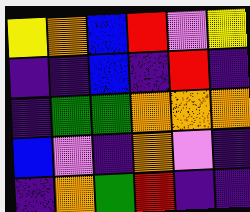[["yellow", "orange", "blue", "red", "violet", "yellow"], ["indigo", "indigo", "blue", "indigo", "red", "indigo"], ["indigo", "green", "green", "orange", "orange", "orange"], ["blue", "violet", "indigo", "orange", "violet", "indigo"], ["indigo", "orange", "green", "red", "indigo", "indigo"]]